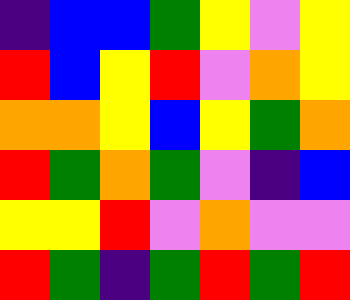[["indigo", "blue", "blue", "green", "yellow", "violet", "yellow"], ["red", "blue", "yellow", "red", "violet", "orange", "yellow"], ["orange", "orange", "yellow", "blue", "yellow", "green", "orange"], ["red", "green", "orange", "green", "violet", "indigo", "blue"], ["yellow", "yellow", "red", "violet", "orange", "violet", "violet"], ["red", "green", "indigo", "green", "red", "green", "red"]]